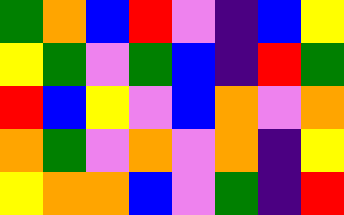[["green", "orange", "blue", "red", "violet", "indigo", "blue", "yellow"], ["yellow", "green", "violet", "green", "blue", "indigo", "red", "green"], ["red", "blue", "yellow", "violet", "blue", "orange", "violet", "orange"], ["orange", "green", "violet", "orange", "violet", "orange", "indigo", "yellow"], ["yellow", "orange", "orange", "blue", "violet", "green", "indigo", "red"]]